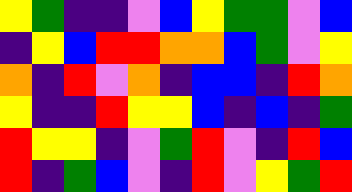[["yellow", "green", "indigo", "indigo", "violet", "blue", "yellow", "green", "green", "violet", "blue"], ["indigo", "yellow", "blue", "red", "red", "orange", "orange", "blue", "green", "violet", "yellow"], ["orange", "indigo", "red", "violet", "orange", "indigo", "blue", "blue", "indigo", "red", "orange"], ["yellow", "indigo", "indigo", "red", "yellow", "yellow", "blue", "indigo", "blue", "indigo", "green"], ["red", "yellow", "yellow", "indigo", "violet", "green", "red", "violet", "indigo", "red", "blue"], ["red", "indigo", "green", "blue", "violet", "indigo", "red", "violet", "yellow", "green", "red"]]